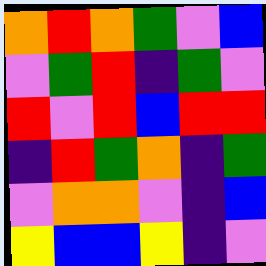[["orange", "red", "orange", "green", "violet", "blue"], ["violet", "green", "red", "indigo", "green", "violet"], ["red", "violet", "red", "blue", "red", "red"], ["indigo", "red", "green", "orange", "indigo", "green"], ["violet", "orange", "orange", "violet", "indigo", "blue"], ["yellow", "blue", "blue", "yellow", "indigo", "violet"]]